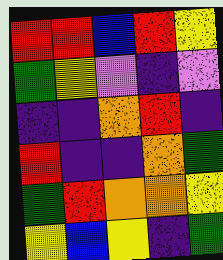[["red", "red", "blue", "red", "yellow"], ["green", "yellow", "violet", "indigo", "violet"], ["indigo", "indigo", "orange", "red", "indigo"], ["red", "indigo", "indigo", "orange", "green"], ["green", "red", "orange", "orange", "yellow"], ["yellow", "blue", "yellow", "indigo", "green"]]